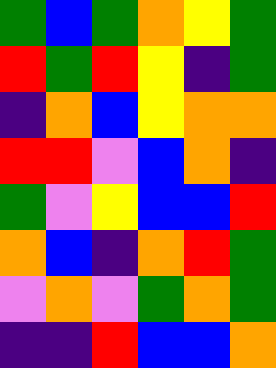[["green", "blue", "green", "orange", "yellow", "green"], ["red", "green", "red", "yellow", "indigo", "green"], ["indigo", "orange", "blue", "yellow", "orange", "orange"], ["red", "red", "violet", "blue", "orange", "indigo"], ["green", "violet", "yellow", "blue", "blue", "red"], ["orange", "blue", "indigo", "orange", "red", "green"], ["violet", "orange", "violet", "green", "orange", "green"], ["indigo", "indigo", "red", "blue", "blue", "orange"]]